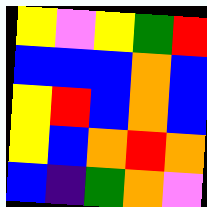[["yellow", "violet", "yellow", "green", "red"], ["blue", "blue", "blue", "orange", "blue"], ["yellow", "red", "blue", "orange", "blue"], ["yellow", "blue", "orange", "red", "orange"], ["blue", "indigo", "green", "orange", "violet"]]